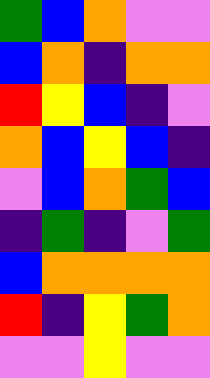[["green", "blue", "orange", "violet", "violet"], ["blue", "orange", "indigo", "orange", "orange"], ["red", "yellow", "blue", "indigo", "violet"], ["orange", "blue", "yellow", "blue", "indigo"], ["violet", "blue", "orange", "green", "blue"], ["indigo", "green", "indigo", "violet", "green"], ["blue", "orange", "orange", "orange", "orange"], ["red", "indigo", "yellow", "green", "orange"], ["violet", "violet", "yellow", "violet", "violet"]]